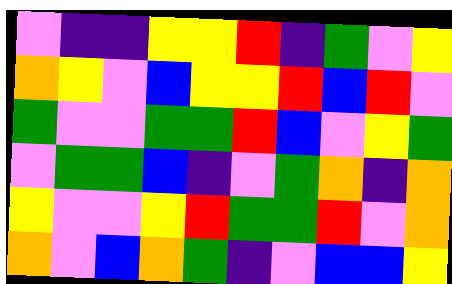[["violet", "indigo", "indigo", "yellow", "yellow", "red", "indigo", "green", "violet", "yellow"], ["orange", "yellow", "violet", "blue", "yellow", "yellow", "red", "blue", "red", "violet"], ["green", "violet", "violet", "green", "green", "red", "blue", "violet", "yellow", "green"], ["violet", "green", "green", "blue", "indigo", "violet", "green", "orange", "indigo", "orange"], ["yellow", "violet", "violet", "yellow", "red", "green", "green", "red", "violet", "orange"], ["orange", "violet", "blue", "orange", "green", "indigo", "violet", "blue", "blue", "yellow"]]